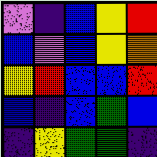[["violet", "indigo", "blue", "yellow", "red"], ["blue", "violet", "blue", "yellow", "orange"], ["yellow", "red", "blue", "blue", "red"], ["blue", "indigo", "blue", "green", "blue"], ["indigo", "yellow", "green", "green", "indigo"]]